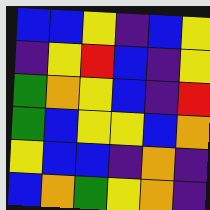[["blue", "blue", "yellow", "indigo", "blue", "yellow"], ["indigo", "yellow", "red", "blue", "indigo", "yellow"], ["green", "orange", "yellow", "blue", "indigo", "red"], ["green", "blue", "yellow", "yellow", "blue", "orange"], ["yellow", "blue", "blue", "indigo", "orange", "indigo"], ["blue", "orange", "green", "yellow", "orange", "indigo"]]